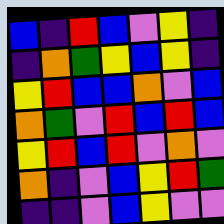[["blue", "indigo", "red", "blue", "violet", "yellow", "indigo"], ["indigo", "orange", "green", "yellow", "blue", "yellow", "indigo"], ["yellow", "red", "blue", "blue", "orange", "violet", "blue"], ["orange", "green", "violet", "red", "blue", "red", "blue"], ["yellow", "red", "blue", "red", "violet", "orange", "violet"], ["orange", "indigo", "violet", "blue", "yellow", "red", "green"], ["indigo", "indigo", "violet", "blue", "yellow", "violet", "violet"]]